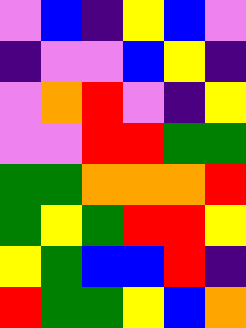[["violet", "blue", "indigo", "yellow", "blue", "violet"], ["indigo", "violet", "violet", "blue", "yellow", "indigo"], ["violet", "orange", "red", "violet", "indigo", "yellow"], ["violet", "violet", "red", "red", "green", "green"], ["green", "green", "orange", "orange", "orange", "red"], ["green", "yellow", "green", "red", "red", "yellow"], ["yellow", "green", "blue", "blue", "red", "indigo"], ["red", "green", "green", "yellow", "blue", "orange"]]